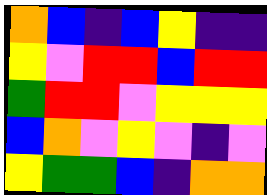[["orange", "blue", "indigo", "blue", "yellow", "indigo", "indigo"], ["yellow", "violet", "red", "red", "blue", "red", "red"], ["green", "red", "red", "violet", "yellow", "yellow", "yellow"], ["blue", "orange", "violet", "yellow", "violet", "indigo", "violet"], ["yellow", "green", "green", "blue", "indigo", "orange", "orange"]]